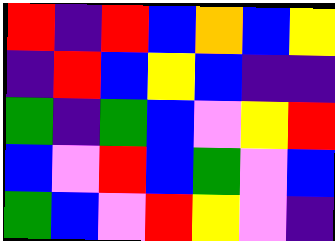[["red", "indigo", "red", "blue", "orange", "blue", "yellow"], ["indigo", "red", "blue", "yellow", "blue", "indigo", "indigo"], ["green", "indigo", "green", "blue", "violet", "yellow", "red"], ["blue", "violet", "red", "blue", "green", "violet", "blue"], ["green", "blue", "violet", "red", "yellow", "violet", "indigo"]]